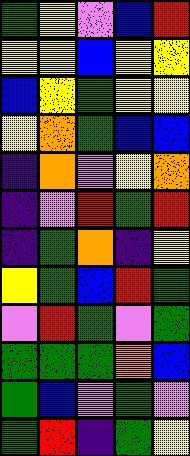[["green", "yellow", "violet", "blue", "red"], ["yellow", "yellow", "blue", "yellow", "yellow"], ["blue", "yellow", "green", "yellow", "yellow"], ["yellow", "orange", "green", "blue", "blue"], ["indigo", "orange", "violet", "yellow", "orange"], ["indigo", "violet", "red", "green", "red"], ["indigo", "green", "orange", "indigo", "yellow"], ["yellow", "green", "blue", "red", "green"], ["violet", "red", "green", "violet", "green"], ["green", "green", "green", "orange", "blue"], ["green", "blue", "violet", "green", "violet"], ["green", "red", "indigo", "green", "yellow"]]